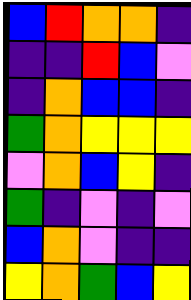[["blue", "red", "orange", "orange", "indigo"], ["indigo", "indigo", "red", "blue", "violet"], ["indigo", "orange", "blue", "blue", "indigo"], ["green", "orange", "yellow", "yellow", "yellow"], ["violet", "orange", "blue", "yellow", "indigo"], ["green", "indigo", "violet", "indigo", "violet"], ["blue", "orange", "violet", "indigo", "indigo"], ["yellow", "orange", "green", "blue", "yellow"]]